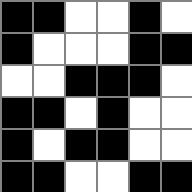[["black", "black", "white", "white", "black", "white"], ["black", "white", "white", "white", "black", "black"], ["white", "white", "black", "black", "black", "white"], ["black", "black", "white", "black", "white", "white"], ["black", "white", "black", "black", "white", "white"], ["black", "black", "white", "white", "black", "black"]]